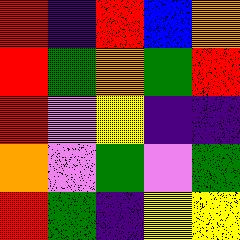[["red", "indigo", "red", "blue", "orange"], ["red", "green", "orange", "green", "red"], ["red", "violet", "yellow", "indigo", "indigo"], ["orange", "violet", "green", "violet", "green"], ["red", "green", "indigo", "yellow", "yellow"]]